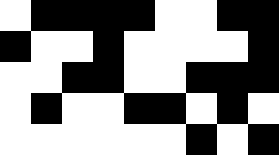[["white", "black", "black", "black", "black", "white", "white", "black", "black"], ["black", "white", "white", "black", "white", "white", "white", "white", "black"], ["white", "white", "black", "black", "white", "white", "black", "black", "black"], ["white", "black", "white", "white", "black", "black", "white", "black", "white"], ["white", "white", "white", "white", "white", "white", "black", "white", "black"]]